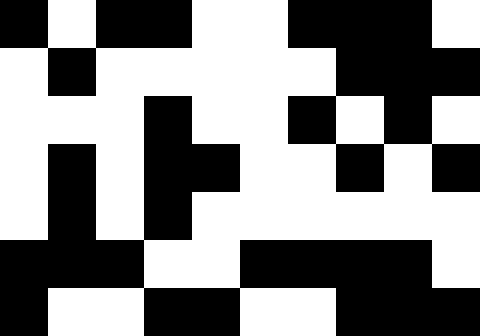[["black", "white", "black", "black", "white", "white", "black", "black", "black", "white"], ["white", "black", "white", "white", "white", "white", "white", "black", "black", "black"], ["white", "white", "white", "black", "white", "white", "black", "white", "black", "white"], ["white", "black", "white", "black", "black", "white", "white", "black", "white", "black"], ["white", "black", "white", "black", "white", "white", "white", "white", "white", "white"], ["black", "black", "black", "white", "white", "black", "black", "black", "black", "white"], ["black", "white", "white", "black", "black", "white", "white", "black", "black", "black"]]